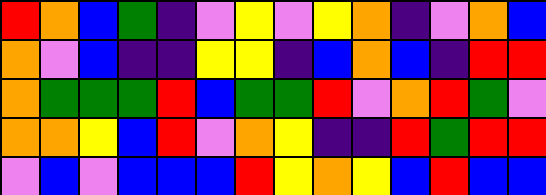[["red", "orange", "blue", "green", "indigo", "violet", "yellow", "violet", "yellow", "orange", "indigo", "violet", "orange", "blue"], ["orange", "violet", "blue", "indigo", "indigo", "yellow", "yellow", "indigo", "blue", "orange", "blue", "indigo", "red", "red"], ["orange", "green", "green", "green", "red", "blue", "green", "green", "red", "violet", "orange", "red", "green", "violet"], ["orange", "orange", "yellow", "blue", "red", "violet", "orange", "yellow", "indigo", "indigo", "red", "green", "red", "red"], ["violet", "blue", "violet", "blue", "blue", "blue", "red", "yellow", "orange", "yellow", "blue", "red", "blue", "blue"]]